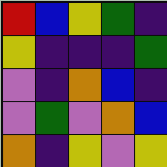[["red", "blue", "yellow", "green", "indigo"], ["yellow", "indigo", "indigo", "indigo", "green"], ["violet", "indigo", "orange", "blue", "indigo"], ["violet", "green", "violet", "orange", "blue"], ["orange", "indigo", "yellow", "violet", "yellow"]]